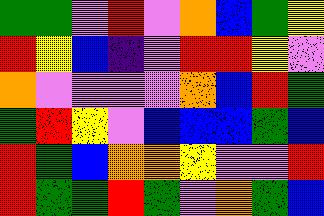[["green", "green", "violet", "red", "violet", "orange", "blue", "green", "yellow"], ["red", "yellow", "blue", "indigo", "violet", "red", "red", "yellow", "violet"], ["orange", "violet", "violet", "violet", "violet", "orange", "blue", "red", "green"], ["green", "red", "yellow", "violet", "blue", "blue", "blue", "green", "blue"], ["red", "green", "blue", "orange", "orange", "yellow", "violet", "violet", "red"], ["red", "green", "green", "red", "green", "violet", "orange", "green", "blue"]]